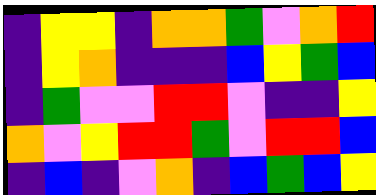[["indigo", "yellow", "yellow", "indigo", "orange", "orange", "green", "violet", "orange", "red"], ["indigo", "yellow", "orange", "indigo", "indigo", "indigo", "blue", "yellow", "green", "blue"], ["indigo", "green", "violet", "violet", "red", "red", "violet", "indigo", "indigo", "yellow"], ["orange", "violet", "yellow", "red", "red", "green", "violet", "red", "red", "blue"], ["indigo", "blue", "indigo", "violet", "orange", "indigo", "blue", "green", "blue", "yellow"]]